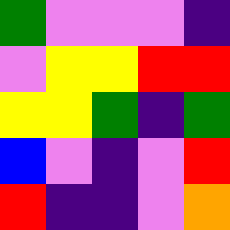[["green", "violet", "violet", "violet", "indigo"], ["violet", "yellow", "yellow", "red", "red"], ["yellow", "yellow", "green", "indigo", "green"], ["blue", "violet", "indigo", "violet", "red"], ["red", "indigo", "indigo", "violet", "orange"]]